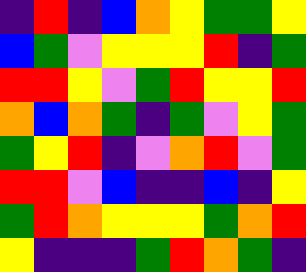[["indigo", "red", "indigo", "blue", "orange", "yellow", "green", "green", "yellow"], ["blue", "green", "violet", "yellow", "yellow", "yellow", "red", "indigo", "green"], ["red", "red", "yellow", "violet", "green", "red", "yellow", "yellow", "red"], ["orange", "blue", "orange", "green", "indigo", "green", "violet", "yellow", "green"], ["green", "yellow", "red", "indigo", "violet", "orange", "red", "violet", "green"], ["red", "red", "violet", "blue", "indigo", "indigo", "blue", "indigo", "yellow"], ["green", "red", "orange", "yellow", "yellow", "yellow", "green", "orange", "red"], ["yellow", "indigo", "indigo", "indigo", "green", "red", "orange", "green", "indigo"]]